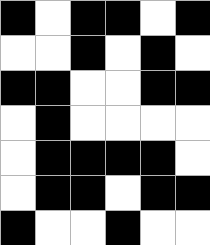[["black", "white", "black", "black", "white", "black"], ["white", "white", "black", "white", "black", "white"], ["black", "black", "white", "white", "black", "black"], ["white", "black", "white", "white", "white", "white"], ["white", "black", "black", "black", "black", "white"], ["white", "black", "black", "white", "black", "black"], ["black", "white", "white", "black", "white", "white"]]